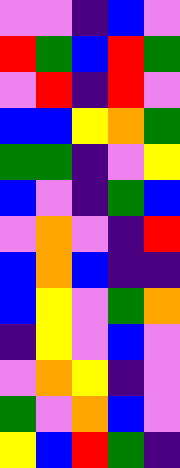[["violet", "violet", "indigo", "blue", "violet"], ["red", "green", "blue", "red", "green"], ["violet", "red", "indigo", "red", "violet"], ["blue", "blue", "yellow", "orange", "green"], ["green", "green", "indigo", "violet", "yellow"], ["blue", "violet", "indigo", "green", "blue"], ["violet", "orange", "violet", "indigo", "red"], ["blue", "orange", "blue", "indigo", "indigo"], ["blue", "yellow", "violet", "green", "orange"], ["indigo", "yellow", "violet", "blue", "violet"], ["violet", "orange", "yellow", "indigo", "violet"], ["green", "violet", "orange", "blue", "violet"], ["yellow", "blue", "red", "green", "indigo"]]